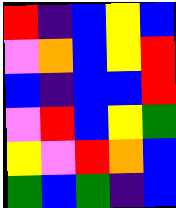[["red", "indigo", "blue", "yellow", "blue"], ["violet", "orange", "blue", "yellow", "red"], ["blue", "indigo", "blue", "blue", "red"], ["violet", "red", "blue", "yellow", "green"], ["yellow", "violet", "red", "orange", "blue"], ["green", "blue", "green", "indigo", "blue"]]